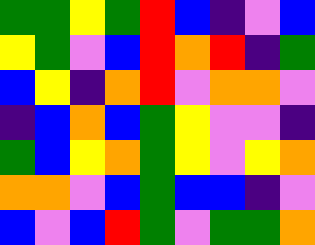[["green", "green", "yellow", "green", "red", "blue", "indigo", "violet", "blue"], ["yellow", "green", "violet", "blue", "red", "orange", "red", "indigo", "green"], ["blue", "yellow", "indigo", "orange", "red", "violet", "orange", "orange", "violet"], ["indigo", "blue", "orange", "blue", "green", "yellow", "violet", "violet", "indigo"], ["green", "blue", "yellow", "orange", "green", "yellow", "violet", "yellow", "orange"], ["orange", "orange", "violet", "blue", "green", "blue", "blue", "indigo", "violet"], ["blue", "violet", "blue", "red", "green", "violet", "green", "green", "orange"]]